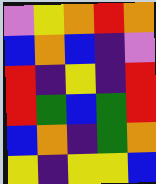[["violet", "yellow", "orange", "red", "orange"], ["blue", "orange", "blue", "indigo", "violet"], ["red", "indigo", "yellow", "indigo", "red"], ["red", "green", "blue", "green", "red"], ["blue", "orange", "indigo", "green", "orange"], ["yellow", "indigo", "yellow", "yellow", "blue"]]